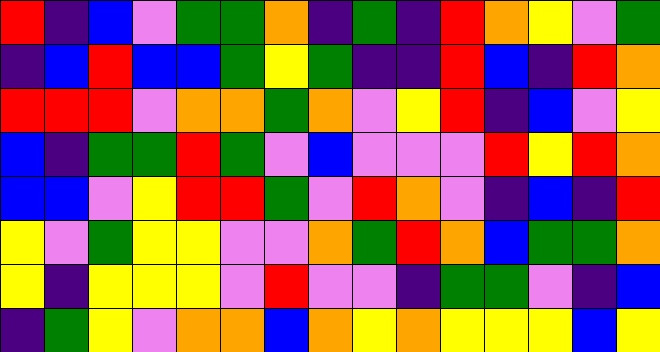[["red", "indigo", "blue", "violet", "green", "green", "orange", "indigo", "green", "indigo", "red", "orange", "yellow", "violet", "green"], ["indigo", "blue", "red", "blue", "blue", "green", "yellow", "green", "indigo", "indigo", "red", "blue", "indigo", "red", "orange"], ["red", "red", "red", "violet", "orange", "orange", "green", "orange", "violet", "yellow", "red", "indigo", "blue", "violet", "yellow"], ["blue", "indigo", "green", "green", "red", "green", "violet", "blue", "violet", "violet", "violet", "red", "yellow", "red", "orange"], ["blue", "blue", "violet", "yellow", "red", "red", "green", "violet", "red", "orange", "violet", "indigo", "blue", "indigo", "red"], ["yellow", "violet", "green", "yellow", "yellow", "violet", "violet", "orange", "green", "red", "orange", "blue", "green", "green", "orange"], ["yellow", "indigo", "yellow", "yellow", "yellow", "violet", "red", "violet", "violet", "indigo", "green", "green", "violet", "indigo", "blue"], ["indigo", "green", "yellow", "violet", "orange", "orange", "blue", "orange", "yellow", "orange", "yellow", "yellow", "yellow", "blue", "yellow"]]